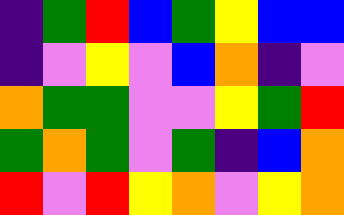[["indigo", "green", "red", "blue", "green", "yellow", "blue", "blue"], ["indigo", "violet", "yellow", "violet", "blue", "orange", "indigo", "violet"], ["orange", "green", "green", "violet", "violet", "yellow", "green", "red"], ["green", "orange", "green", "violet", "green", "indigo", "blue", "orange"], ["red", "violet", "red", "yellow", "orange", "violet", "yellow", "orange"]]